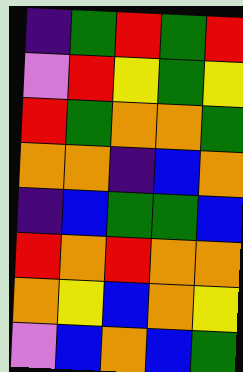[["indigo", "green", "red", "green", "red"], ["violet", "red", "yellow", "green", "yellow"], ["red", "green", "orange", "orange", "green"], ["orange", "orange", "indigo", "blue", "orange"], ["indigo", "blue", "green", "green", "blue"], ["red", "orange", "red", "orange", "orange"], ["orange", "yellow", "blue", "orange", "yellow"], ["violet", "blue", "orange", "blue", "green"]]